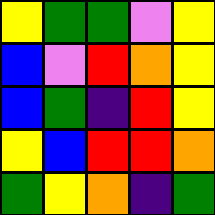[["yellow", "green", "green", "violet", "yellow"], ["blue", "violet", "red", "orange", "yellow"], ["blue", "green", "indigo", "red", "yellow"], ["yellow", "blue", "red", "red", "orange"], ["green", "yellow", "orange", "indigo", "green"]]